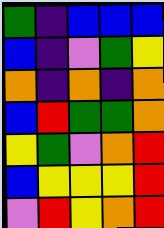[["green", "indigo", "blue", "blue", "blue"], ["blue", "indigo", "violet", "green", "yellow"], ["orange", "indigo", "orange", "indigo", "orange"], ["blue", "red", "green", "green", "orange"], ["yellow", "green", "violet", "orange", "red"], ["blue", "yellow", "yellow", "yellow", "red"], ["violet", "red", "yellow", "orange", "red"]]